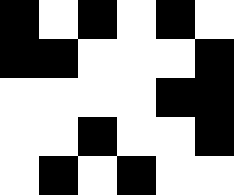[["black", "white", "black", "white", "black", "white"], ["black", "black", "white", "white", "white", "black"], ["white", "white", "white", "white", "black", "black"], ["white", "white", "black", "white", "white", "black"], ["white", "black", "white", "black", "white", "white"]]